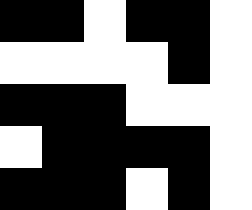[["black", "black", "white", "black", "black", "white"], ["white", "white", "white", "white", "black", "white"], ["black", "black", "black", "white", "white", "white"], ["white", "black", "black", "black", "black", "white"], ["black", "black", "black", "white", "black", "white"]]